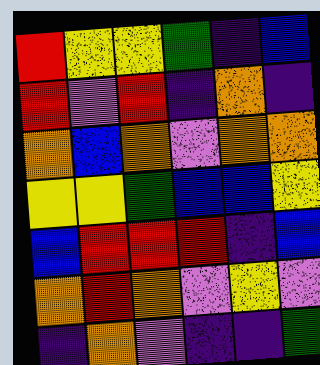[["red", "yellow", "yellow", "green", "indigo", "blue"], ["red", "violet", "red", "indigo", "orange", "indigo"], ["orange", "blue", "orange", "violet", "orange", "orange"], ["yellow", "yellow", "green", "blue", "blue", "yellow"], ["blue", "red", "red", "red", "indigo", "blue"], ["orange", "red", "orange", "violet", "yellow", "violet"], ["indigo", "orange", "violet", "indigo", "indigo", "green"]]